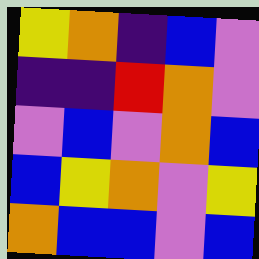[["yellow", "orange", "indigo", "blue", "violet"], ["indigo", "indigo", "red", "orange", "violet"], ["violet", "blue", "violet", "orange", "blue"], ["blue", "yellow", "orange", "violet", "yellow"], ["orange", "blue", "blue", "violet", "blue"]]